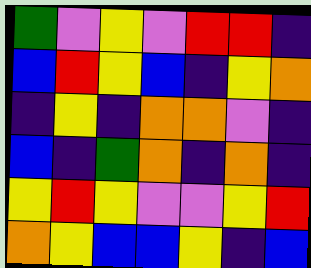[["green", "violet", "yellow", "violet", "red", "red", "indigo"], ["blue", "red", "yellow", "blue", "indigo", "yellow", "orange"], ["indigo", "yellow", "indigo", "orange", "orange", "violet", "indigo"], ["blue", "indigo", "green", "orange", "indigo", "orange", "indigo"], ["yellow", "red", "yellow", "violet", "violet", "yellow", "red"], ["orange", "yellow", "blue", "blue", "yellow", "indigo", "blue"]]